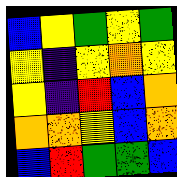[["blue", "yellow", "green", "yellow", "green"], ["yellow", "indigo", "yellow", "orange", "yellow"], ["yellow", "indigo", "red", "blue", "orange"], ["orange", "orange", "yellow", "blue", "orange"], ["blue", "red", "green", "green", "blue"]]